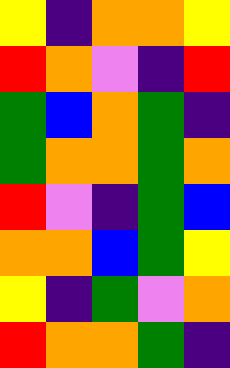[["yellow", "indigo", "orange", "orange", "yellow"], ["red", "orange", "violet", "indigo", "red"], ["green", "blue", "orange", "green", "indigo"], ["green", "orange", "orange", "green", "orange"], ["red", "violet", "indigo", "green", "blue"], ["orange", "orange", "blue", "green", "yellow"], ["yellow", "indigo", "green", "violet", "orange"], ["red", "orange", "orange", "green", "indigo"]]